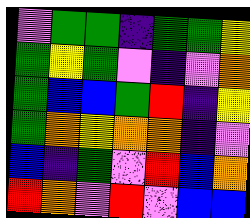[["violet", "green", "green", "indigo", "green", "green", "yellow"], ["green", "yellow", "green", "violet", "indigo", "violet", "orange"], ["green", "blue", "blue", "green", "red", "indigo", "yellow"], ["green", "orange", "yellow", "orange", "orange", "indigo", "violet"], ["blue", "indigo", "green", "violet", "red", "blue", "orange"], ["red", "orange", "violet", "red", "violet", "blue", "blue"]]